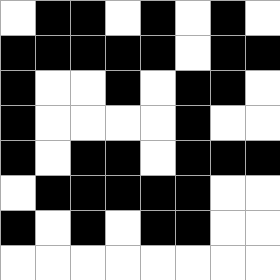[["white", "black", "black", "white", "black", "white", "black", "white"], ["black", "black", "black", "black", "black", "white", "black", "black"], ["black", "white", "white", "black", "white", "black", "black", "white"], ["black", "white", "white", "white", "white", "black", "white", "white"], ["black", "white", "black", "black", "white", "black", "black", "black"], ["white", "black", "black", "black", "black", "black", "white", "white"], ["black", "white", "black", "white", "black", "black", "white", "white"], ["white", "white", "white", "white", "white", "white", "white", "white"]]